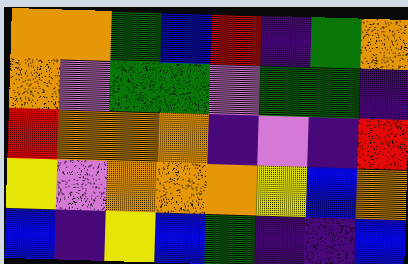[["orange", "orange", "green", "blue", "red", "indigo", "green", "orange"], ["orange", "violet", "green", "green", "violet", "green", "green", "indigo"], ["red", "orange", "orange", "orange", "indigo", "violet", "indigo", "red"], ["yellow", "violet", "orange", "orange", "orange", "yellow", "blue", "orange"], ["blue", "indigo", "yellow", "blue", "green", "indigo", "indigo", "blue"]]